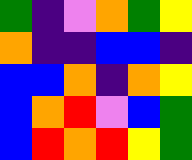[["green", "indigo", "violet", "orange", "green", "yellow"], ["orange", "indigo", "indigo", "blue", "blue", "indigo"], ["blue", "blue", "orange", "indigo", "orange", "yellow"], ["blue", "orange", "red", "violet", "blue", "green"], ["blue", "red", "orange", "red", "yellow", "green"]]